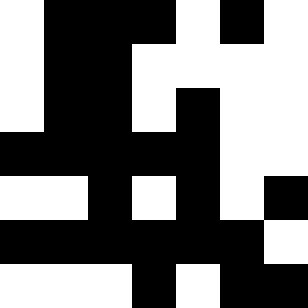[["white", "black", "black", "black", "white", "black", "white"], ["white", "black", "black", "white", "white", "white", "white"], ["white", "black", "black", "white", "black", "white", "white"], ["black", "black", "black", "black", "black", "white", "white"], ["white", "white", "black", "white", "black", "white", "black"], ["black", "black", "black", "black", "black", "black", "white"], ["white", "white", "white", "black", "white", "black", "black"]]